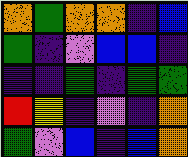[["orange", "green", "orange", "orange", "indigo", "blue"], ["green", "indigo", "violet", "blue", "blue", "indigo"], ["indigo", "indigo", "green", "indigo", "green", "green"], ["red", "yellow", "indigo", "violet", "indigo", "orange"], ["green", "violet", "blue", "indigo", "blue", "orange"]]